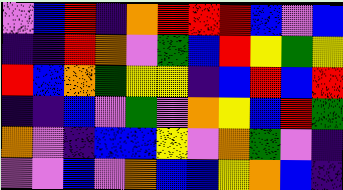[["violet", "blue", "red", "indigo", "orange", "red", "red", "red", "blue", "violet", "blue"], ["indigo", "indigo", "red", "orange", "violet", "green", "blue", "red", "yellow", "green", "yellow"], ["red", "blue", "orange", "green", "yellow", "yellow", "indigo", "blue", "red", "blue", "red"], ["indigo", "indigo", "blue", "violet", "green", "violet", "orange", "yellow", "blue", "red", "green"], ["orange", "violet", "indigo", "blue", "blue", "yellow", "violet", "orange", "green", "violet", "indigo"], ["violet", "violet", "blue", "violet", "orange", "blue", "blue", "yellow", "orange", "blue", "indigo"]]